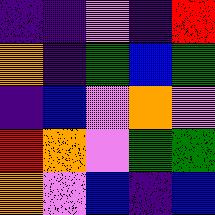[["indigo", "indigo", "violet", "indigo", "red"], ["orange", "indigo", "green", "blue", "green"], ["indigo", "blue", "violet", "orange", "violet"], ["red", "orange", "violet", "green", "green"], ["orange", "violet", "blue", "indigo", "blue"]]